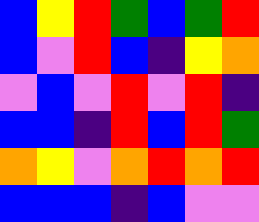[["blue", "yellow", "red", "green", "blue", "green", "red"], ["blue", "violet", "red", "blue", "indigo", "yellow", "orange"], ["violet", "blue", "violet", "red", "violet", "red", "indigo"], ["blue", "blue", "indigo", "red", "blue", "red", "green"], ["orange", "yellow", "violet", "orange", "red", "orange", "red"], ["blue", "blue", "blue", "indigo", "blue", "violet", "violet"]]